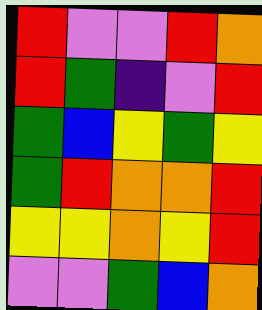[["red", "violet", "violet", "red", "orange"], ["red", "green", "indigo", "violet", "red"], ["green", "blue", "yellow", "green", "yellow"], ["green", "red", "orange", "orange", "red"], ["yellow", "yellow", "orange", "yellow", "red"], ["violet", "violet", "green", "blue", "orange"]]